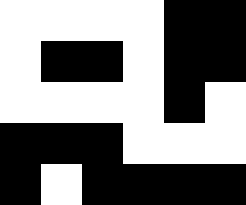[["white", "white", "white", "white", "black", "black"], ["white", "black", "black", "white", "black", "black"], ["white", "white", "white", "white", "black", "white"], ["black", "black", "black", "white", "white", "white"], ["black", "white", "black", "black", "black", "black"]]